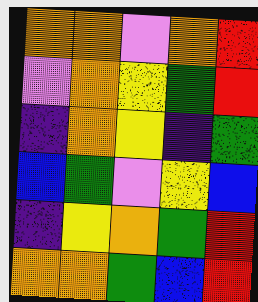[["orange", "orange", "violet", "orange", "red"], ["violet", "orange", "yellow", "green", "red"], ["indigo", "orange", "yellow", "indigo", "green"], ["blue", "green", "violet", "yellow", "blue"], ["indigo", "yellow", "orange", "green", "red"], ["orange", "orange", "green", "blue", "red"]]